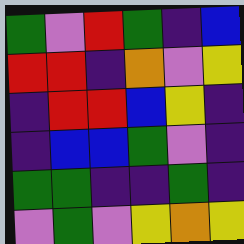[["green", "violet", "red", "green", "indigo", "blue"], ["red", "red", "indigo", "orange", "violet", "yellow"], ["indigo", "red", "red", "blue", "yellow", "indigo"], ["indigo", "blue", "blue", "green", "violet", "indigo"], ["green", "green", "indigo", "indigo", "green", "indigo"], ["violet", "green", "violet", "yellow", "orange", "yellow"]]